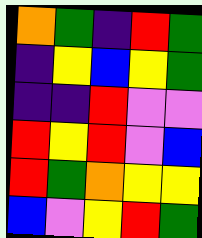[["orange", "green", "indigo", "red", "green"], ["indigo", "yellow", "blue", "yellow", "green"], ["indigo", "indigo", "red", "violet", "violet"], ["red", "yellow", "red", "violet", "blue"], ["red", "green", "orange", "yellow", "yellow"], ["blue", "violet", "yellow", "red", "green"]]